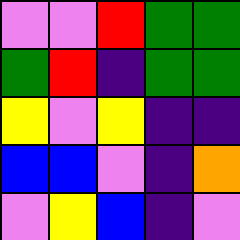[["violet", "violet", "red", "green", "green"], ["green", "red", "indigo", "green", "green"], ["yellow", "violet", "yellow", "indigo", "indigo"], ["blue", "blue", "violet", "indigo", "orange"], ["violet", "yellow", "blue", "indigo", "violet"]]